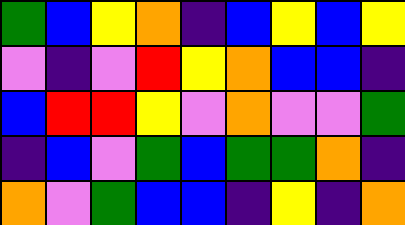[["green", "blue", "yellow", "orange", "indigo", "blue", "yellow", "blue", "yellow"], ["violet", "indigo", "violet", "red", "yellow", "orange", "blue", "blue", "indigo"], ["blue", "red", "red", "yellow", "violet", "orange", "violet", "violet", "green"], ["indigo", "blue", "violet", "green", "blue", "green", "green", "orange", "indigo"], ["orange", "violet", "green", "blue", "blue", "indigo", "yellow", "indigo", "orange"]]